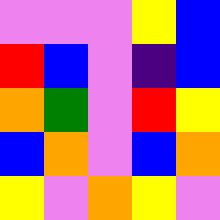[["violet", "violet", "violet", "yellow", "blue"], ["red", "blue", "violet", "indigo", "blue"], ["orange", "green", "violet", "red", "yellow"], ["blue", "orange", "violet", "blue", "orange"], ["yellow", "violet", "orange", "yellow", "violet"]]